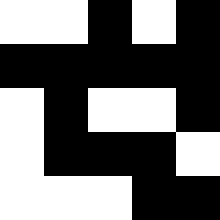[["white", "white", "black", "white", "black"], ["black", "black", "black", "black", "black"], ["white", "black", "white", "white", "black"], ["white", "black", "black", "black", "white"], ["white", "white", "white", "black", "black"]]